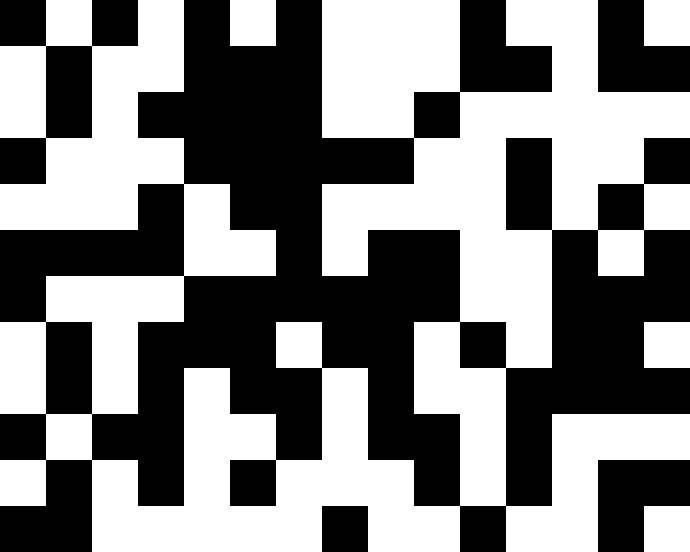[["black", "white", "black", "white", "black", "white", "black", "white", "white", "white", "black", "white", "white", "black", "white"], ["white", "black", "white", "white", "black", "black", "black", "white", "white", "white", "black", "black", "white", "black", "black"], ["white", "black", "white", "black", "black", "black", "black", "white", "white", "black", "white", "white", "white", "white", "white"], ["black", "white", "white", "white", "black", "black", "black", "black", "black", "white", "white", "black", "white", "white", "black"], ["white", "white", "white", "black", "white", "black", "black", "white", "white", "white", "white", "black", "white", "black", "white"], ["black", "black", "black", "black", "white", "white", "black", "white", "black", "black", "white", "white", "black", "white", "black"], ["black", "white", "white", "white", "black", "black", "black", "black", "black", "black", "white", "white", "black", "black", "black"], ["white", "black", "white", "black", "black", "black", "white", "black", "black", "white", "black", "white", "black", "black", "white"], ["white", "black", "white", "black", "white", "black", "black", "white", "black", "white", "white", "black", "black", "black", "black"], ["black", "white", "black", "black", "white", "white", "black", "white", "black", "black", "white", "black", "white", "white", "white"], ["white", "black", "white", "black", "white", "black", "white", "white", "white", "black", "white", "black", "white", "black", "black"], ["black", "black", "white", "white", "white", "white", "white", "black", "white", "white", "black", "white", "white", "black", "white"]]